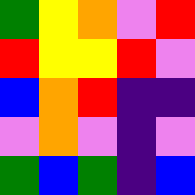[["green", "yellow", "orange", "violet", "red"], ["red", "yellow", "yellow", "red", "violet"], ["blue", "orange", "red", "indigo", "indigo"], ["violet", "orange", "violet", "indigo", "violet"], ["green", "blue", "green", "indigo", "blue"]]